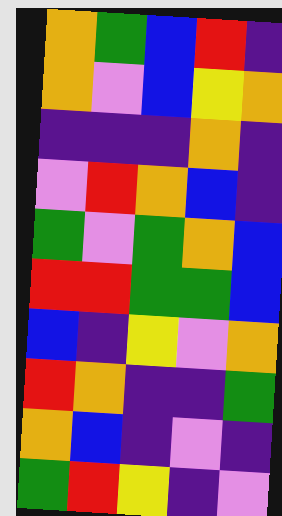[["orange", "green", "blue", "red", "indigo"], ["orange", "violet", "blue", "yellow", "orange"], ["indigo", "indigo", "indigo", "orange", "indigo"], ["violet", "red", "orange", "blue", "indigo"], ["green", "violet", "green", "orange", "blue"], ["red", "red", "green", "green", "blue"], ["blue", "indigo", "yellow", "violet", "orange"], ["red", "orange", "indigo", "indigo", "green"], ["orange", "blue", "indigo", "violet", "indigo"], ["green", "red", "yellow", "indigo", "violet"]]